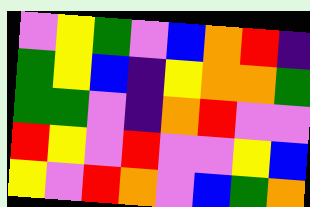[["violet", "yellow", "green", "violet", "blue", "orange", "red", "indigo"], ["green", "yellow", "blue", "indigo", "yellow", "orange", "orange", "green"], ["green", "green", "violet", "indigo", "orange", "red", "violet", "violet"], ["red", "yellow", "violet", "red", "violet", "violet", "yellow", "blue"], ["yellow", "violet", "red", "orange", "violet", "blue", "green", "orange"]]